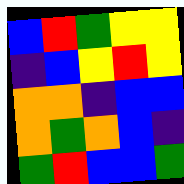[["blue", "red", "green", "yellow", "yellow"], ["indigo", "blue", "yellow", "red", "yellow"], ["orange", "orange", "indigo", "blue", "blue"], ["orange", "green", "orange", "blue", "indigo"], ["green", "red", "blue", "blue", "green"]]